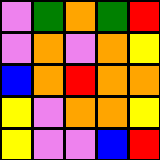[["violet", "green", "orange", "green", "red"], ["violet", "orange", "violet", "orange", "yellow"], ["blue", "orange", "red", "orange", "orange"], ["yellow", "violet", "orange", "orange", "yellow"], ["yellow", "violet", "violet", "blue", "red"]]